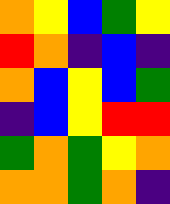[["orange", "yellow", "blue", "green", "yellow"], ["red", "orange", "indigo", "blue", "indigo"], ["orange", "blue", "yellow", "blue", "green"], ["indigo", "blue", "yellow", "red", "red"], ["green", "orange", "green", "yellow", "orange"], ["orange", "orange", "green", "orange", "indigo"]]